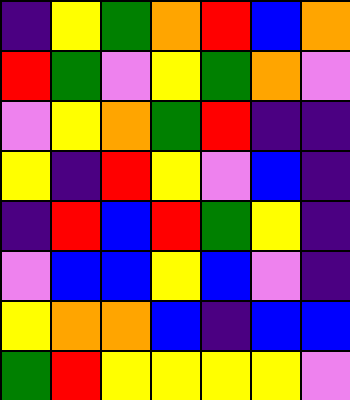[["indigo", "yellow", "green", "orange", "red", "blue", "orange"], ["red", "green", "violet", "yellow", "green", "orange", "violet"], ["violet", "yellow", "orange", "green", "red", "indigo", "indigo"], ["yellow", "indigo", "red", "yellow", "violet", "blue", "indigo"], ["indigo", "red", "blue", "red", "green", "yellow", "indigo"], ["violet", "blue", "blue", "yellow", "blue", "violet", "indigo"], ["yellow", "orange", "orange", "blue", "indigo", "blue", "blue"], ["green", "red", "yellow", "yellow", "yellow", "yellow", "violet"]]